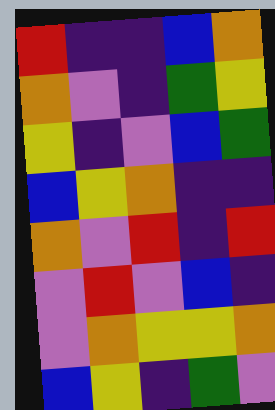[["red", "indigo", "indigo", "blue", "orange"], ["orange", "violet", "indigo", "green", "yellow"], ["yellow", "indigo", "violet", "blue", "green"], ["blue", "yellow", "orange", "indigo", "indigo"], ["orange", "violet", "red", "indigo", "red"], ["violet", "red", "violet", "blue", "indigo"], ["violet", "orange", "yellow", "yellow", "orange"], ["blue", "yellow", "indigo", "green", "violet"]]